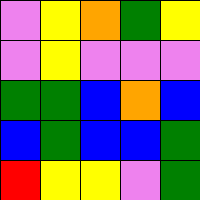[["violet", "yellow", "orange", "green", "yellow"], ["violet", "yellow", "violet", "violet", "violet"], ["green", "green", "blue", "orange", "blue"], ["blue", "green", "blue", "blue", "green"], ["red", "yellow", "yellow", "violet", "green"]]